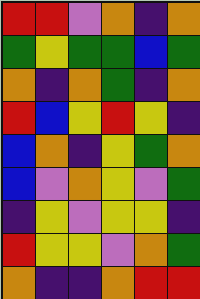[["red", "red", "violet", "orange", "indigo", "orange"], ["green", "yellow", "green", "green", "blue", "green"], ["orange", "indigo", "orange", "green", "indigo", "orange"], ["red", "blue", "yellow", "red", "yellow", "indigo"], ["blue", "orange", "indigo", "yellow", "green", "orange"], ["blue", "violet", "orange", "yellow", "violet", "green"], ["indigo", "yellow", "violet", "yellow", "yellow", "indigo"], ["red", "yellow", "yellow", "violet", "orange", "green"], ["orange", "indigo", "indigo", "orange", "red", "red"]]